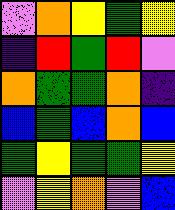[["violet", "orange", "yellow", "green", "yellow"], ["indigo", "red", "green", "red", "violet"], ["orange", "green", "green", "orange", "indigo"], ["blue", "green", "blue", "orange", "blue"], ["green", "yellow", "green", "green", "yellow"], ["violet", "yellow", "orange", "violet", "blue"]]